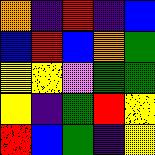[["orange", "indigo", "red", "indigo", "blue"], ["blue", "red", "blue", "orange", "green"], ["yellow", "yellow", "violet", "green", "green"], ["yellow", "indigo", "green", "red", "yellow"], ["red", "blue", "green", "indigo", "yellow"]]